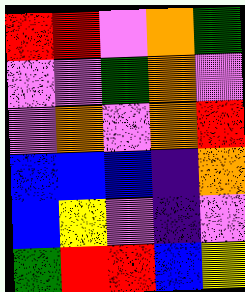[["red", "red", "violet", "orange", "green"], ["violet", "violet", "green", "orange", "violet"], ["violet", "orange", "violet", "orange", "red"], ["blue", "blue", "blue", "indigo", "orange"], ["blue", "yellow", "violet", "indigo", "violet"], ["green", "red", "red", "blue", "yellow"]]